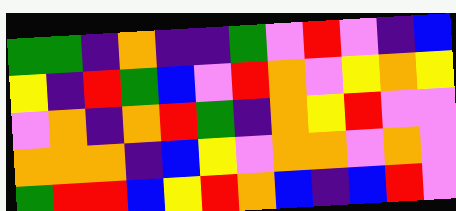[["green", "green", "indigo", "orange", "indigo", "indigo", "green", "violet", "red", "violet", "indigo", "blue"], ["yellow", "indigo", "red", "green", "blue", "violet", "red", "orange", "violet", "yellow", "orange", "yellow"], ["violet", "orange", "indigo", "orange", "red", "green", "indigo", "orange", "yellow", "red", "violet", "violet"], ["orange", "orange", "orange", "indigo", "blue", "yellow", "violet", "orange", "orange", "violet", "orange", "violet"], ["green", "red", "red", "blue", "yellow", "red", "orange", "blue", "indigo", "blue", "red", "violet"]]